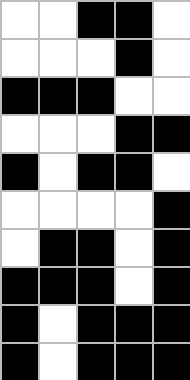[["white", "white", "black", "black", "white"], ["white", "white", "white", "black", "white"], ["black", "black", "black", "white", "white"], ["white", "white", "white", "black", "black"], ["black", "white", "black", "black", "white"], ["white", "white", "white", "white", "black"], ["white", "black", "black", "white", "black"], ["black", "black", "black", "white", "black"], ["black", "white", "black", "black", "black"], ["black", "white", "black", "black", "black"]]